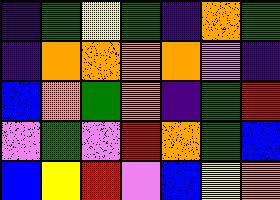[["indigo", "green", "yellow", "green", "indigo", "orange", "green"], ["indigo", "orange", "orange", "orange", "orange", "violet", "indigo"], ["blue", "orange", "green", "orange", "indigo", "green", "red"], ["violet", "green", "violet", "red", "orange", "green", "blue"], ["blue", "yellow", "red", "violet", "blue", "yellow", "orange"]]